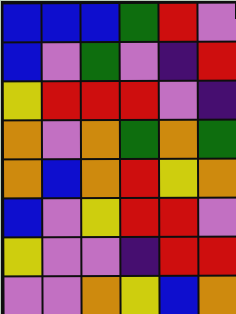[["blue", "blue", "blue", "green", "red", "violet"], ["blue", "violet", "green", "violet", "indigo", "red"], ["yellow", "red", "red", "red", "violet", "indigo"], ["orange", "violet", "orange", "green", "orange", "green"], ["orange", "blue", "orange", "red", "yellow", "orange"], ["blue", "violet", "yellow", "red", "red", "violet"], ["yellow", "violet", "violet", "indigo", "red", "red"], ["violet", "violet", "orange", "yellow", "blue", "orange"]]